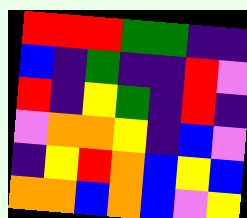[["red", "red", "red", "green", "green", "indigo", "indigo"], ["blue", "indigo", "green", "indigo", "indigo", "red", "violet"], ["red", "indigo", "yellow", "green", "indigo", "red", "indigo"], ["violet", "orange", "orange", "yellow", "indigo", "blue", "violet"], ["indigo", "yellow", "red", "orange", "blue", "yellow", "blue"], ["orange", "orange", "blue", "orange", "blue", "violet", "yellow"]]